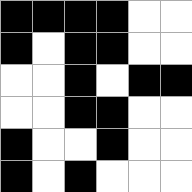[["black", "black", "black", "black", "white", "white"], ["black", "white", "black", "black", "white", "white"], ["white", "white", "black", "white", "black", "black"], ["white", "white", "black", "black", "white", "white"], ["black", "white", "white", "black", "white", "white"], ["black", "white", "black", "white", "white", "white"]]